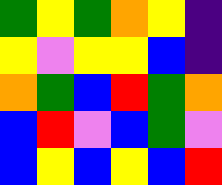[["green", "yellow", "green", "orange", "yellow", "indigo"], ["yellow", "violet", "yellow", "yellow", "blue", "indigo"], ["orange", "green", "blue", "red", "green", "orange"], ["blue", "red", "violet", "blue", "green", "violet"], ["blue", "yellow", "blue", "yellow", "blue", "red"]]